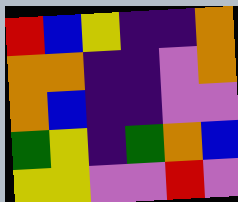[["red", "blue", "yellow", "indigo", "indigo", "orange"], ["orange", "orange", "indigo", "indigo", "violet", "orange"], ["orange", "blue", "indigo", "indigo", "violet", "violet"], ["green", "yellow", "indigo", "green", "orange", "blue"], ["yellow", "yellow", "violet", "violet", "red", "violet"]]